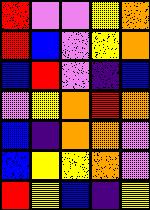[["red", "violet", "violet", "yellow", "orange"], ["red", "blue", "violet", "yellow", "orange"], ["blue", "red", "violet", "indigo", "blue"], ["violet", "yellow", "orange", "red", "orange"], ["blue", "indigo", "orange", "orange", "violet"], ["blue", "yellow", "yellow", "orange", "violet"], ["red", "yellow", "blue", "indigo", "yellow"]]